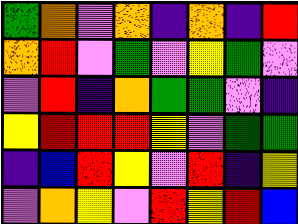[["green", "orange", "violet", "orange", "indigo", "orange", "indigo", "red"], ["orange", "red", "violet", "green", "violet", "yellow", "green", "violet"], ["violet", "red", "indigo", "orange", "green", "green", "violet", "indigo"], ["yellow", "red", "red", "red", "yellow", "violet", "green", "green"], ["indigo", "blue", "red", "yellow", "violet", "red", "indigo", "yellow"], ["violet", "orange", "yellow", "violet", "red", "yellow", "red", "blue"]]